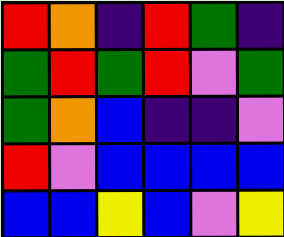[["red", "orange", "indigo", "red", "green", "indigo"], ["green", "red", "green", "red", "violet", "green"], ["green", "orange", "blue", "indigo", "indigo", "violet"], ["red", "violet", "blue", "blue", "blue", "blue"], ["blue", "blue", "yellow", "blue", "violet", "yellow"]]